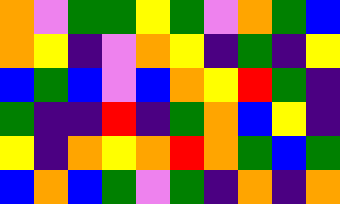[["orange", "violet", "green", "green", "yellow", "green", "violet", "orange", "green", "blue"], ["orange", "yellow", "indigo", "violet", "orange", "yellow", "indigo", "green", "indigo", "yellow"], ["blue", "green", "blue", "violet", "blue", "orange", "yellow", "red", "green", "indigo"], ["green", "indigo", "indigo", "red", "indigo", "green", "orange", "blue", "yellow", "indigo"], ["yellow", "indigo", "orange", "yellow", "orange", "red", "orange", "green", "blue", "green"], ["blue", "orange", "blue", "green", "violet", "green", "indigo", "orange", "indigo", "orange"]]